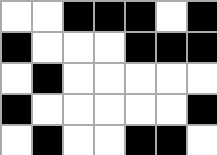[["white", "white", "black", "black", "black", "white", "black"], ["black", "white", "white", "white", "black", "black", "black"], ["white", "black", "white", "white", "white", "white", "white"], ["black", "white", "white", "white", "white", "white", "black"], ["white", "black", "white", "white", "black", "black", "white"]]